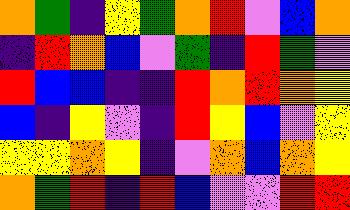[["orange", "green", "indigo", "yellow", "green", "orange", "red", "violet", "blue", "orange"], ["indigo", "red", "orange", "blue", "violet", "green", "indigo", "red", "green", "violet"], ["red", "blue", "blue", "indigo", "indigo", "red", "orange", "red", "orange", "yellow"], ["blue", "indigo", "yellow", "violet", "indigo", "red", "yellow", "blue", "violet", "yellow"], ["yellow", "yellow", "orange", "yellow", "indigo", "violet", "orange", "blue", "orange", "yellow"], ["orange", "green", "red", "indigo", "red", "blue", "violet", "violet", "red", "red"]]